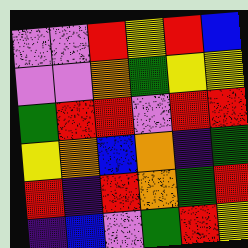[["violet", "violet", "red", "yellow", "red", "blue"], ["violet", "violet", "orange", "green", "yellow", "yellow"], ["green", "red", "red", "violet", "red", "red"], ["yellow", "orange", "blue", "orange", "indigo", "green"], ["red", "indigo", "red", "orange", "green", "red"], ["indigo", "blue", "violet", "green", "red", "yellow"]]